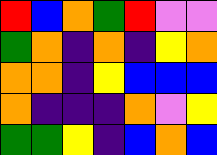[["red", "blue", "orange", "green", "red", "violet", "violet"], ["green", "orange", "indigo", "orange", "indigo", "yellow", "orange"], ["orange", "orange", "indigo", "yellow", "blue", "blue", "blue"], ["orange", "indigo", "indigo", "indigo", "orange", "violet", "yellow"], ["green", "green", "yellow", "indigo", "blue", "orange", "blue"]]